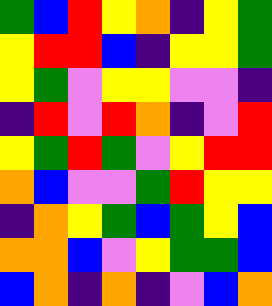[["green", "blue", "red", "yellow", "orange", "indigo", "yellow", "green"], ["yellow", "red", "red", "blue", "indigo", "yellow", "yellow", "green"], ["yellow", "green", "violet", "yellow", "yellow", "violet", "violet", "indigo"], ["indigo", "red", "violet", "red", "orange", "indigo", "violet", "red"], ["yellow", "green", "red", "green", "violet", "yellow", "red", "red"], ["orange", "blue", "violet", "violet", "green", "red", "yellow", "yellow"], ["indigo", "orange", "yellow", "green", "blue", "green", "yellow", "blue"], ["orange", "orange", "blue", "violet", "yellow", "green", "green", "blue"], ["blue", "orange", "indigo", "orange", "indigo", "violet", "blue", "orange"]]